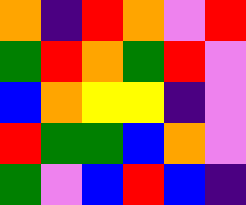[["orange", "indigo", "red", "orange", "violet", "red"], ["green", "red", "orange", "green", "red", "violet"], ["blue", "orange", "yellow", "yellow", "indigo", "violet"], ["red", "green", "green", "blue", "orange", "violet"], ["green", "violet", "blue", "red", "blue", "indigo"]]